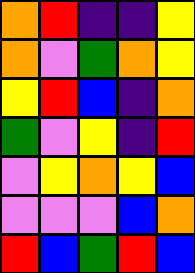[["orange", "red", "indigo", "indigo", "yellow"], ["orange", "violet", "green", "orange", "yellow"], ["yellow", "red", "blue", "indigo", "orange"], ["green", "violet", "yellow", "indigo", "red"], ["violet", "yellow", "orange", "yellow", "blue"], ["violet", "violet", "violet", "blue", "orange"], ["red", "blue", "green", "red", "blue"]]